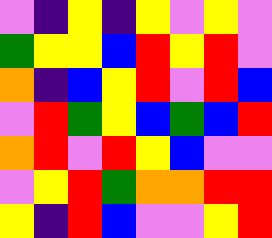[["violet", "indigo", "yellow", "indigo", "yellow", "violet", "yellow", "violet"], ["green", "yellow", "yellow", "blue", "red", "yellow", "red", "violet"], ["orange", "indigo", "blue", "yellow", "red", "violet", "red", "blue"], ["violet", "red", "green", "yellow", "blue", "green", "blue", "red"], ["orange", "red", "violet", "red", "yellow", "blue", "violet", "violet"], ["violet", "yellow", "red", "green", "orange", "orange", "red", "red"], ["yellow", "indigo", "red", "blue", "violet", "violet", "yellow", "red"]]